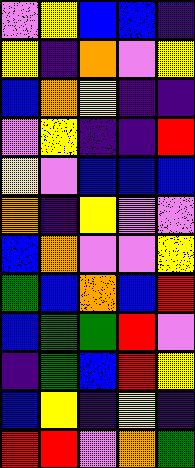[["violet", "yellow", "blue", "blue", "indigo"], ["yellow", "indigo", "orange", "violet", "yellow"], ["blue", "orange", "yellow", "indigo", "indigo"], ["violet", "yellow", "indigo", "indigo", "red"], ["yellow", "violet", "blue", "blue", "blue"], ["orange", "indigo", "yellow", "violet", "violet"], ["blue", "orange", "violet", "violet", "yellow"], ["green", "blue", "orange", "blue", "red"], ["blue", "green", "green", "red", "violet"], ["indigo", "green", "blue", "red", "yellow"], ["blue", "yellow", "indigo", "yellow", "indigo"], ["red", "red", "violet", "orange", "green"]]